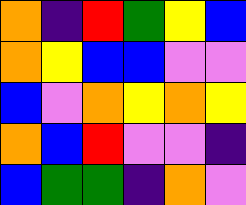[["orange", "indigo", "red", "green", "yellow", "blue"], ["orange", "yellow", "blue", "blue", "violet", "violet"], ["blue", "violet", "orange", "yellow", "orange", "yellow"], ["orange", "blue", "red", "violet", "violet", "indigo"], ["blue", "green", "green", "indigo", "orange", "violet"]]